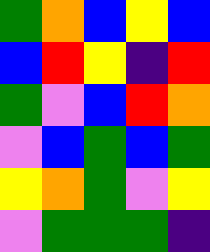[["green", "orange", "blue", "yellow", "blue"], ["blue", "red", "yellow", "indigo", "red"], ["green", "violet", "blue", "red", "orange"], ["violet", "blue", "green", "blue", "green"], ["yellow", "orange", "green", "violet", "yellow"], ["violet", "green", "green", "green", "indigo"]]